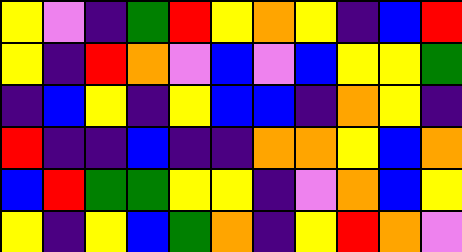[["yellow", "violet", "indigo", "green", "red", "yellow", "orange", "yellow", "indigo", "blue", "red"], ["yellow", "indigo", "red", "orange", "violet", "blue", "violet", "blue", "yellow", "yellow", "green"], ["indigo", "blue", "yellow", "indigo", "yellow", "blue", "blue", "indigo", "orange", "yellow", "indigo"], ["red", "indigo", "indigo", "blue", "indigo", "indigo", "orange", "orange", "yellow", "blue", "orange"], ["blue", "red", "green", "green", "yellow", "yellow", "indigo", "violet", "orange", "blue", "yellow"], ["yellow", "indigo", "yellow", "blue", "green", "orange", "indigo", "yellow", "red", "orange", "violet"]]